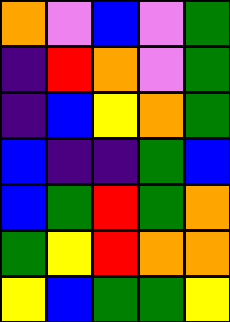[["orange", "violet", "blue", "violet", "green"], ["indigo", "red", "orange", "violet", "green"], ["indigo", "blue", "yellow", "orange", "green"], ["blue", "indigo", "indigo", "green", "blue"], ["blue", "green", "red", "green", "orange"], ["green", "yellow", "red", "orange", "orange"], ["yellow", "blue", "green", "green", "yellow"]]